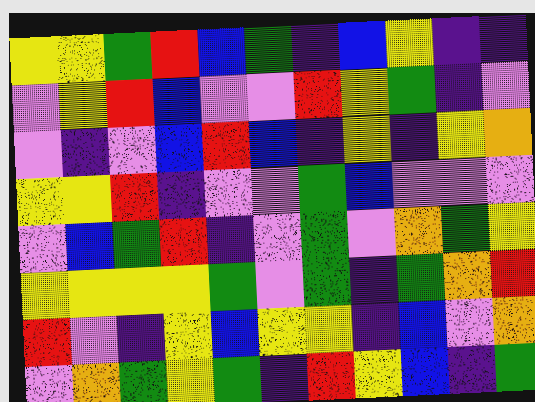[["yellow", "yellow", "green", "red", "blue", "green", "indigo", "blue", "yellow", "indigo", "indigo"], ["violet", "yellow", "red", "blue", "violet", "violet", "red", "yellow", "green", "indigo", "violet"], ["violet", "indigo", "violet", "blue", "red", "blue", "indigo", "yellow", "indigo", "yellow", "orange"], ["yellow", "yellow", "red", "indigo", "violet", "violet", "green", "blue", "violet", "violet", "violet"], ["violet", "blue", "green", "red", "indigo", "violet", "green", "violet", "orange", "green", "yellow"], ["yellow", "yellow", "yellow", "yellow", "green", "violet", "green", "indigo", "green", "orange", "red"], ["red", "violet", "indigo", "yellow", "blue", "yellow", "yellow", "indigo", "blue", "violet", "orange"], ["violet", "orange", "green", "yellow", "green", "indigo", "red", "yellow", "blue", "indigo", "green"]]